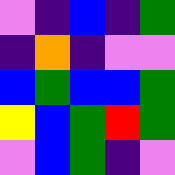[["violet", "indigo", "blue", "indigo", "green"], ["indigo", "orange", "indigo", "violet", "violet"], ["blue", "green", "blue", "blue", "green"], ["yellow", "blue", "green", "red", "green"], ["violet", "blue", "green", "indigo", "violet"]]